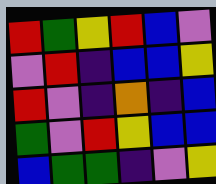[["red", "green", "yellow", "red", "blue", "violet"], ["violet", "red", "indigo", "blue", "blue", "yellow"], ["red", "violet", "indigo", "orange", "indigo", "blue"], ["green", "violet", "red", "yellow", "blue", "blue"], ["blue", "green", "green", "indigo", "violet", "yellow"]]